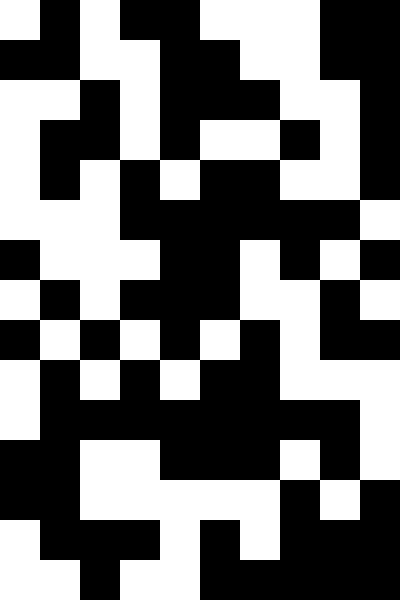[["white", "black", "white", "black", "black", "white", "white", "white", "black", "black"], ["black", "black", "white", "white", "black", "black", "white", "white", "black", "black"], ["white", "white", "black", "white", "black", "black", "black", "white", "white", "black"], ["white", "black", "black", "white", "black", "white", "white", "black", "white", "black"], ["white", "black", "white", "black", "white", "black", "black", "white", "white", "black"], ["white", "white", "white", "black", "black", "black", "black", "black", "black", "white"], ["black", "white", "white", "white", "black", "black", "white", "black", "white", "black"], ["white", "black", "white", "black", "black", "black", "white", "white", "black", "white"], ["black", "white", "black", "white", "black", "white", "black", "white", "black", "black"], ["white", "black", "white", "black", "white", "black", "black", "white", "white", "white"], ["white", "black", "black", "black", "black", "black", "black", "black", "black", "white"], ["black", "black", "white", "white", "black", "black", "black", "white", "black", "white"], ["black", "black", "white", "white", "white", "white", "white", "black", "white", "black"], ["white", "black", "black", "black", "white", "black", "white", "black", "black", "black"], ["white", "white", "black", "white", "white", "black", "black", "black", "black", "black"]]